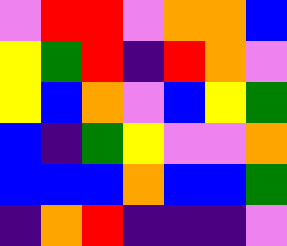[["violet", "red", "red", "violet", "orange", "orange", "blue"], ["yellow", "green", "red", "indigo", "red", "orange", "violet"], ["yellow", "blue", "orange", "violet", "blue", "yellow", "green"], ["blue", "indigo", "green", "yellow", "violet", "violet", "orange"], ["blue", "blue", "blue", "orange", "blue", "blue", "green"], ["indigo", "orange", "red", "indigo", "indigo", "indigo", "violet"]]